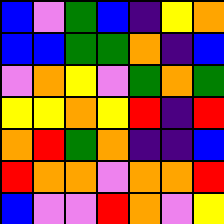[["blue", "violet", "green", "blue", "indigo", "yellow", "orange"], ["blue", "blue", "green", "green", "orange", "indigo", "blue"], ["violet", "orange", "yellow", "violet", "green", "orange", "green"], ["yellow", "yellow", "orange", "yellow", "red", "indigo", "red"], ["orange", "red", "green", "orange", "indigo", "indigo", "blue"], ["red", "orange", "orange", "violet", "orange", "orange", "red"], ["blue", "violet", "violet", "red", "orange", "violet", "yellow"]]